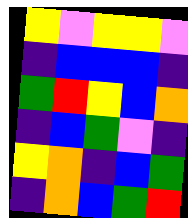[["yellow", "violet", "yellow", "yellow", "violet"], ["indigo", "blue", "blue", "blue", "indigo"], ["green", "red", "yellow", "blue", "orange"], ["indigo", "blue", "green", "violet", "indigo"], ["yellow", "orange", "indigo", "blue", "green"], ["indigo", "orange", "blue", "green", "red"]]